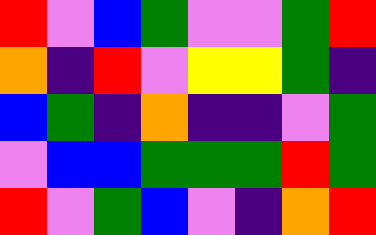[["red", "violet", "blue", "green", "violet", "violet", "green", "red"], ["orange", "indigo", "red", "violet", "yellow", "yellow", "green", "indigo"], ["blue", "green", "indigo", "orange", "indigo", "indigo", "violet", "green"], ["violet", "blue", "blue", "green", "green", "green", "red", "green"], ["red", "violet", "green", "blue", "violet", "indigo", "orange", "red"]]